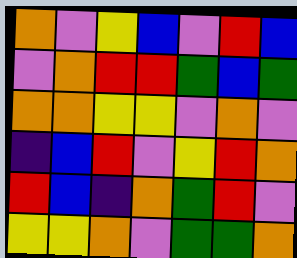[["orange", "violet", "yellow", "blue", "violet", "red", "blue"], ["violet", "orange", "red", "red", "green", "blue", "green"], ["orange", "orange", "yellow", "yellow", "violet", "orange", "violet"], ["indigo", "blue", "red", "violet", "yellow", "red", "orange"], ["red", "blue", "indigo", "orange", "green", "red", "violet"], ["yellow", "yellow", "orange", "violet", "green", "green", "orange"]]